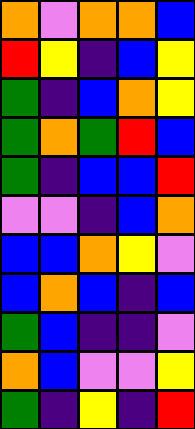[["orange", "violet", "orange", "orange", "blue"], ["red", "yellow", "indigo", "blue", "yellow"], ["green", "indigo", "blue", "orange", "yellow"], ["green", "orange", "green", "red", "blue"], ["green", "indigo", "blue", "blue", "red"], ["violet", "violet", "indigo", "blue", "orange"], ["blue", "blue", "orange", "yellow", "violet"], ["blue", "orange", "blue", "indigo", "blue"], ["green", "blue", "indigo", "indigo", "violet"], ["orange", "blue", "violet", "violet", "yellow"], ["green", "indigo", "yellow", "indigo", "red"]]